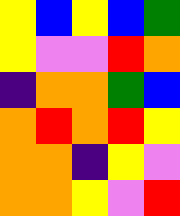[["yellow", "blue", "yellow", "blue", "green"], ["yellow", "violet", "violet", "red", "orange"], ["indigo", "orange", "orange", "green", "blue"], ["orange", "red", "orange", "red", "yellow"], ["orange", "orange", "indigo", "yellow", "violet"], ["orange", "orange", "yellow", "violet", "red"]]